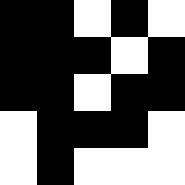[["black", "black", "white", "black", "white"], ["black", "black", "black", "white", "black"], ["black", "black", "white", "black", "black"], ["white", "black", "black", "black", "white"], ["white", "black", "white", "white", "white"]]